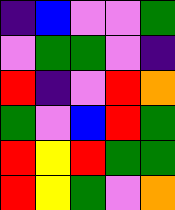[["indigo", "blue", "violet", "violet", "green"], ["violet", "green", "green", "violet", "indigo"], ["red", "indigo", "violet", "red", "orange"], ["green", "violet", "blue", "red", "green"], ["red", "yellow", "red", "green", "green"], ["red", "yellow", "green", "violet", "orange"]]